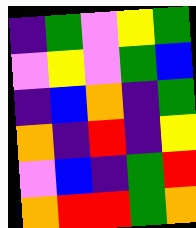[["indigo", "green", "violet", "yellow", "green"], ["violet", "yellow", "violet", "green", "blue"], ["indigo", "blue", "orange", "indigo", "green"], ["orange", "indigo", "red", "indigo", "yellow"], ["violet", "blue", "indigo", "green", "red"], ["orange", "red", "red", "green", "orange"]]